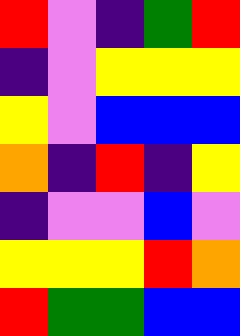[["red", "violet", "indigo", "green", "red"], ["indigo", "violet", "yellow", "yellow", "yellow"], ["yellow", "violet", "blue", "blue", "blue"], ["orange", "indigo", "red", "indigo", "yellow"], ["indigo", "violet", "violet", "blue", "violet"], ["yellow", "yellow", "yellow", "red", "orange"], ["red", "green", "green", "blue", "blue"]]